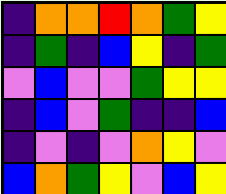[["indigo", "orange", "orange", "red", "orange", "green", "yellow"], ["indigo", "green", "indigo", "blue", "yellow", "indigo", "green"], ["violet", "blue", "violet", "violet", "green", "yellow", "yellow"], ["indigo", "blue", "violet", "green", "indigo", "indigo", "blue"], ["indigo", "violet", "indigo", "violet", "orange", "yellow", "violet"], ["blue", "orange", "green", "yellow", "violet", "blue", "yellow"]]